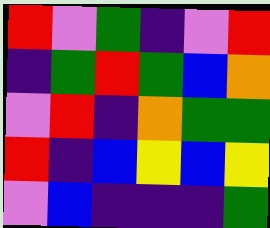[["red", "violet", "green", "indigo", "violet", "red"], ["indigo", "green", "red", "green", "blue", "orange"], ["violet", "red", "indigo", "orange", "green", "green"], ["red", "indigo", "blue", "yellow", "blue", "yellow"], ["violet", "blue", "indigo", "indigo", "indigo", "green"]]